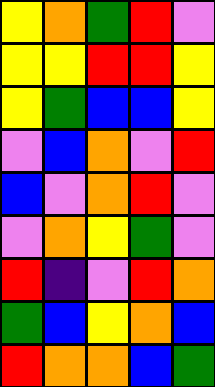[["yellow", "orange", "green", "red", "violet"], ["yellow", "yellow", "red", "red", "yellow"], ["yellow", "green", "blue", "blue", "yellow"], ["violet", "blue", "orange", "violet", "red"], ["blue", "violet", "orange", "red", "violet"], ["violet", "orange", "yellow", "green", "violet"], ["red", "indigo", "violet", "red", "orange"], ["green", "blue", "yellow", "orange", "blue"], ["red", "orange", "orange", "blue", "green"]]